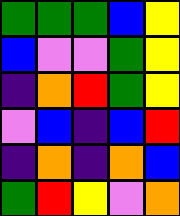[["green", "green", "green", "blue", "yellow"], ["blue", "violet", "violet", "green", "yellow"], ["indigo", "orange", "red", "green", "yellow"], ["violet", "blue", "indigo", "blue", "red"], ["indigo", "orange", "indigo", "orange", "blue"], ["green", "red", "yellow", "violet", "orange"]]